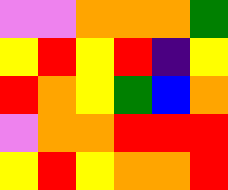[["violet", "violet", "orange", "orange", "orange", "green"], ["yellow", "red", "yellow", "red", "indigo", "yellow"], ["red", "orange", "yellow", "green", "blue", "orange"], ["violet", "orange", "orange", "red", "red", "red"], ["yellow", "red", "yellow", "orange", "orange", "red"]]